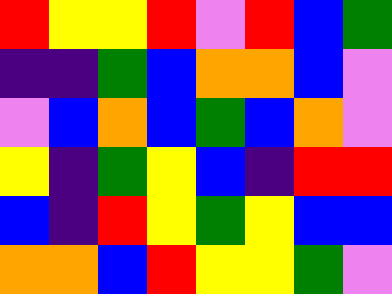[["red", "yellow", "yellow", "red", "violet", "red", "blue", "green"], ["indigo", "indigo", "green", "blue", "orange", "orange", "blue", "violet"], ["violet", "blue", "orange", "blue", "green", "blue", "orange", "violet"], ["yellow", "indigo", "green", "yellow", "blue", "indigo", "red", "red"], ["blue", "indigo", "red", "yellow", "green", "yellow", "blue", "blue"], ["orange", "orange", "blue", "red", "yellow", "yellow", "green", "violet"]]